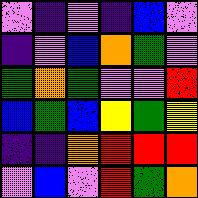[["violet", "indigo", "violet", "indigo", "blue", "violet"], ["indigo", "violet", "blue", "orange", "green", "violet"], ["green", "orange", "green", "violet", "violet", "red"], ["blue", "green", "blue", "yellow", "green", "yellow"], ["indigo", "indigo", "orange", "red", "red", "red"], ["violet", "blue", "violet", "red", "green", "orange"]]